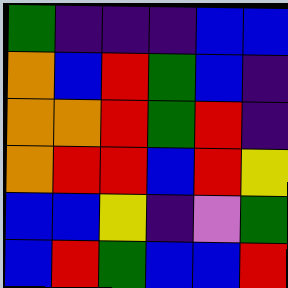[["green", "indigo", "indigo", "indigo", "blue", "blue"], ["orange", "blue", "red", "green", "blue", "indigo"], ["orange", "orange", "red", "green", "red", "indigo"], ["orange", "red", "red", "blue", "red", "yellow"], ["blue", "blue", "yellow", "indigo", "violet", "green"], ["blue", "red", "green", "blue", "blue", "red"]]